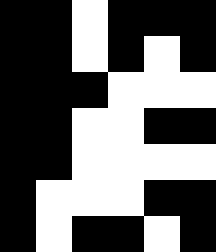[["black", "black", "white", "black", "black", "black"], ["black", "black", "white", "black", "white", "black"], ["black", "black", "black", "white", "white", "white"], ["black", "black", "white", "white", "black", "black"], ["black", "black", "white", "white", "white", "white"], ["black", "white", "white", "white", "black", "black"], ["black", "white", "black", "black", "white", "black"]]